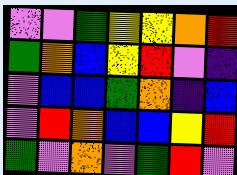[["violet", "violet", "green", "yellow", "yellow", "orange", "red"], ["green", "orange", "blue", "yellow", "red", "violet", "indigo"], ["violet", "blue", "blue", "green", "orange", "indigo", "blue"], ["violet", "red", "orange", "blue", "blue", "yellow", "red"], ["green", "violet", "orange", "violet", "green", "red", "violet"]]